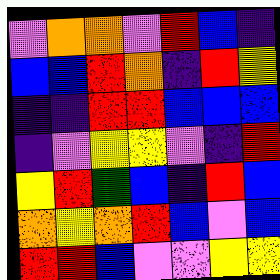[["violet", "orange", "orange", "violet", "red", "blue", "indigo"], ["blue", "blue", "red", "orange", "indigo", "red", "yellow"], ["indigo", "indigo", "red", "red", "blue", "blue", "blue"], ["indigo", "violet", "yellow", "yellow", "violet", "indigo", "red"], ["yellow", "red", "green", "blue", "indigo", "red", "blue"], ["orange", "yellow", "orange", "red", "blue", "violet", "blue"], ["red", "red", "blue", "violet", "violet", "yellow", "yellow"]]